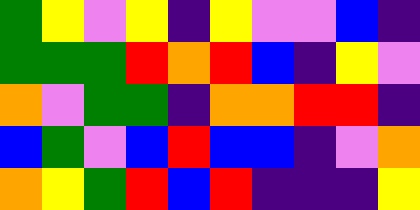[["green", "yellow", "violet", "yellow", "indigo", "yellow", "violet", "violet", "blue", "indigo"], ["green", "green", "green", "red", "orange", "red", "blue", "indigo", "yellow", "violet"], ["orange", "violet", "green", "green", "indigo", "orange", "orange", "red", "red", "indigo"], ["blue", "green", "violet", "blue", "red", "blue", "blue", "indigo", "violet", "orange"], ["orange", "yellow", "green", "red", "blue", "red", "indigo", "indigo", "indigo", "yellow"]]